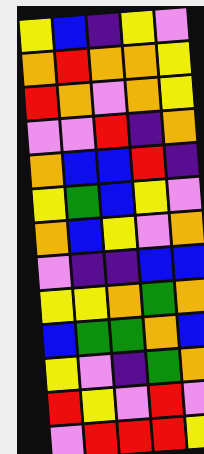[["yellow", "blue", "indigo", "yellow", "violet"], ["orange", "red", "orange", "orange", "yellow"], ["red", "orange", "violet", "orange", "yellow"], ["violet", "violet", "red", "indigo", "orange"], ["orange", "blue", "blue", "red", "indigo"], ["yellow", "green", "blue", "yellow", "violet"], ["orange", "blue", "yellow", "violet", "orange"], ["violet", "indigo", "indigo", "blue", "blue"], ["yellow", "yellow", "orange", "green", "orange"], ["blue", "green", "green", "orange", "blue"], ["yellow", "violet", "indigo", "green", "orange"], ["red", "yellow", "violet", "red", "violet"], ["violet", "red", "red", "red", "yellow"]]